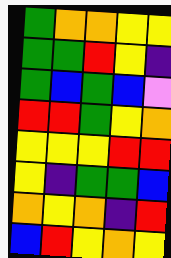[["green", "orange", "orange", "yellow", "yellow"], ["green", "green", "red", "yellow", "indigo"], ["green", "blue", "green", "blue", "violet"], ["red", "red", "green", "yellow", "orange"], ["yellow", "yellow", "yellow", "red", "red"], ["yellow", "indigo", "green", "green", "blue"], ["orange", "yellow", "orange", "indigo", "red"], ["blue", "red", "yellow", "orange", "yellow"]]